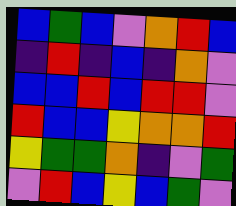[["blue", "green", "blue", "violet", "orange", "red", "blue"], ["indigo", "red", "indigo", "blue", "indigo", "orange", "violet"], ["blue", "blue", "red", "blue", "red", "red", "violet"], ["red", "blue", "blue", "yellow", "orange", "orange", "red"], ["yellow", "green", "green", "orange", "indigo", "violet", "green"], ["violet", "red", "blue", "yellow", "blue", "green", "violet"]]